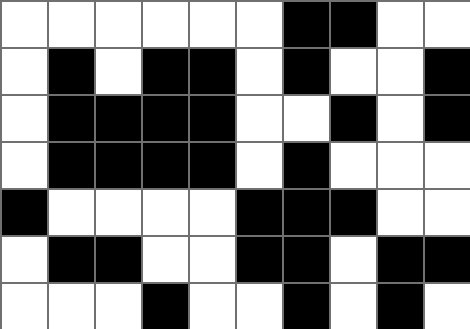[["white", "white", "white", "white", "white", "white", "black", "black", "white", "white"], ["white", "black", "white", "black", "black", "white", "black", "white", "white", "black"], ["white", "black", "black", "black", "black", "white", "white", "black", "white", "black"], ["white", "black", "black", "black", "black", "white", "black", "white", "white", "white"], ["black", "white", "white", "white", "white", "black", "black", "black", "white", "white"], ["white", "black", "black", "white", "white", "black", "black", "white", "black", "black"], ["white", "white", "white", "black", "white", "white", "black", "white", "black", "white"]]